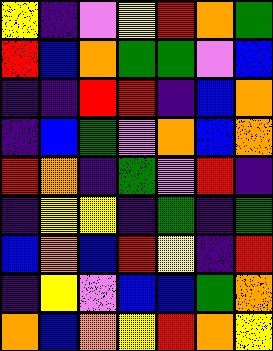[["yellow", "indigo", "violet", "yellow", "red", "orange", "green"], ["red", "blue", "orange", "green", "green", "violet", "blue"], ["indigo", "indigo", "red", "red", "indigo", "blue", "orange"], ["indigo", "blue", "green", "violet", "orange", "blue", "orange"], ["red", "orange", "indigo", "green", "violet", "red", "indigo"], ["indigo", "yellow", "yellow", "indigo", "green", "indigo", "green"], ["blue", "orange", "blue", "red", "yellow", "indigo", "red"], ["indigo", "yellow", "violet", "blue", "blue", "green", "orange"], ["orange", "blue", "orange", "yellow", "red", "orange", "yellow"]]